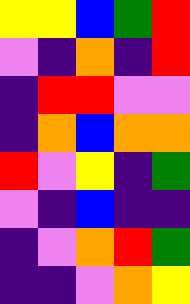[["yellow", "yellow", "blue", "green", "red"], ["violet", "indigo", "orange", "indigo", "red"], ["indigo", "red", "red", "violet", "violet"], ["indigo", "orange", "blue", "orange", "orange"], ["red", "violet", "yellow", "indigo", "green"], ["violet", "indigo", "blue", "indigo", "indigo"], ["indigo", "violet", "orange", "red", "green"], ["indigo", "indigo", "violet", "orange", "yellow"]]